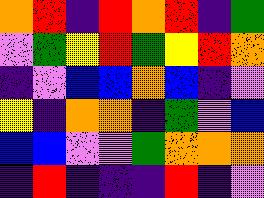[["orange", "red", "indigo", "red", "orange", "red", "indigo", "green"], ["violet", "green", "yellow", "red", "green", "yellow", "red", "orange"], ["indigo", "violet", "blue", "blue", "orange", "blue", "indigo", "violet"], ["yellow", "indigo", "orange", "orange", "indigo", "green", "violet", "blue"], ["blue", "blue", "violet", "violet", "green", "orange", "orange", "orange"], ["indigo", "red", "indigo", "indigo", "indigo", "red", "indigo", "violet"]]